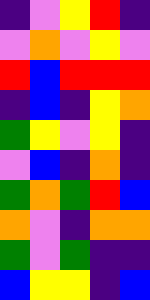[["indigo", "violet", "yellow", "red", "indigo"], ["violet", "orange", "violet", "yellow", "violet"], ["red", "blue", "red", "red", "red"], ["indigo", "blue", "indigo", "yellow", "orange"], ["green", "yellow", "violet", "yellow", "indigo"], ["violet", "blue", "indigo", "orange", "indigo"], ["green", "orange", "green", "red", "blue"], ["orange", "violet", "indigo", "orange", "orange"], ["green", "violet", "green", "indigo", "indigo"], ["blue", "yellow", "yellow", "indigo", "blue"]]